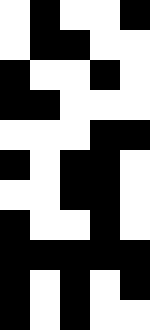[["white", "black", "white", "white", "black"], ["white", "black", "black", "white", "white"], ["black", "white", "white", "black", "white"], ["black", "black", "white", "white", "white"], ["white", "white", "white", "black", "black"], ["black", "white", "black", "black", "white"], ["white", "white", "black", "black", "white"], ["black", "white", "white", "black", "white"], ["black", "black", "black", "black", "black"], ["black", "white", "black", "white", "black"], ["black", "white", "black", "white", "white"]]